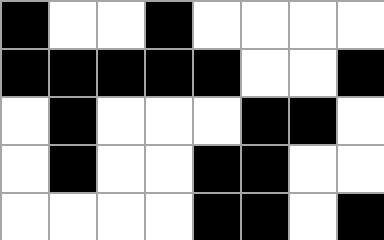[["black", "white", "white", "black", "white", "white", "white", "white"], ["black", "black", "black", "black", "black", "white", "white", "black"], ["white", "black", "white", "white", "white", "black", "black", "white"], ["white", "black", "white", "white", "black", "black", "white", "white"], ["white", "white", "white", "white", "black", "black", "white", "black"]]